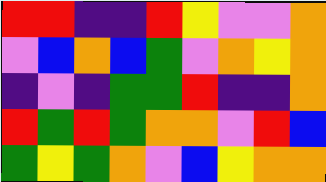[["red", "red", "indigo", "indigo", "red", "yellow", "violet", "violet", "orange"], ["violet", "blue", "orange", "blue", "green", "violet", "orange", "yellow", "orange"], ["indigo", "violet", "indigo", "green", "green", "red", "indigo", "indigo", "orange"], ["red", "green", "red", "green", "orange", "orange", "violet", "red", "blue"], ["green", "yellow", "green", "orange", "violet", "blue", "yellow", "orange", "orange"]]